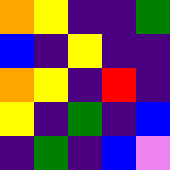[["orange", "yellow", "indigo", "indigo", "green"], ["blue", "indigo", "yellow", "indigo", "indigo"], ["orange", "yellow", "indigo", "red", "indigo"], ["yellow", "indigo", "green", "indigo", "blue"], ["indigo", "green", "indigo", "blue", "violet"]]